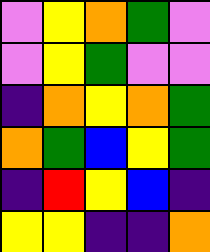[["violet", "yellow", "orange", "green", "violet"], ["violet", "yellow", "green", "violet", "violet"], ["indigo", "orange", "yellow", "orange", "green"], ["orange", "green", "blue", "yellow", "green"], ["indigo", "red", "yellow", "blue", "indigo"], ["yellow", "yellow", "indigo", "indigo", "orange"]]